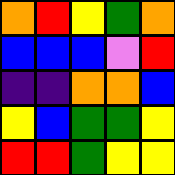[["orange", "red", "yellow", "green", "orange"], ["blue", "blue", "blue", "violet", "red"], ["indigo", "indigo", "orange", "orange", "blue"], ["yellow", "blue", "green", "green", "yellow"], ["red", "red", "green", "yellow", "yellow"]]